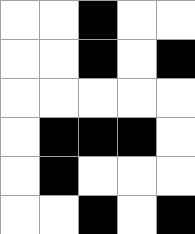[["white", "white", "black", "white", "white"], ["white", "white", "black", "white", "black"], ["white", "white", "white", "white", "white"], ["white", "black", "black", "black", "white"], ["white", "black", "white", "white", "white"], ["white", "white", "black", "white", "black"]]